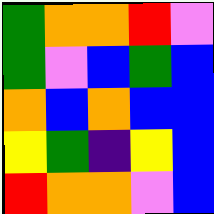[["green", "orange", "orange", "red", "violet"], ["green", "violet", "blue", "green", "blue"], ["orange", "blue", "orange", "blue", "blue"], ["yellow", "green", "indigo", "yellow", "blue"], ["red", "orange", "orange", "violet", "blue"]]